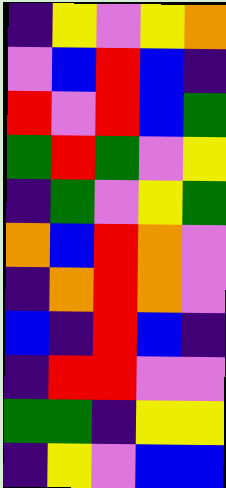[["indigo", "yellow", "violet", "yellow", "orange"], ["violet", "blue", "red", "blue", "indigo"], ["red", "violet", "red", "blue", "green"], ["green", "red", "green", "violet", "yellow"], ["indigo", "green", "violet", "yellow", "green"], ["orange", "blue", "red", "orange", "violet"], ["indigo", "orange", "red", "orange", "violet"], ["blue", "indigo", "red", "blue", "indigo"], ["indigo", "red", "red", "violet", "violet"], ["green", "green", "indigo", "yellow", "yellow"], ["indigo", "yellow", "violet", "blue", "blue"]]